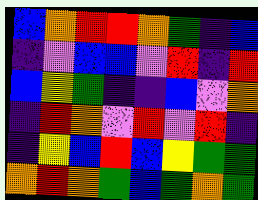[["blue", "orange", "red", "red", "orange", "green", "indigo", "blue"], ["indigo", "violet", "blue", "blue", "violet", "red", "indigo", "red"], ["blue", "yellow", "green", "indigo", "indigo", "blue", "violet", "orange"], ["indigo", "red", "orange", "violet", "red", "violet", "red", "indigo"], ["indigo", "yellow", "blue", "red", "blue", "yellow", "green", "green"], ["orange", "red", "orange", "green", "blue", "green", "orange", "green"]]